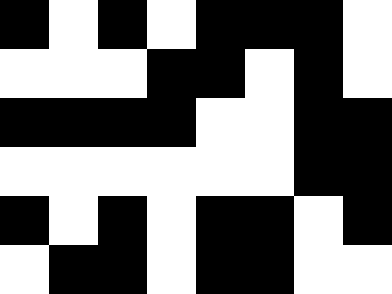[["black", "white", "black", "white", "black", "black", "black", "white"], ["white", "white", "white", "black", "black", "white", "black", "white"], ["black", "black", "black", "black", "white", "white", "black", "black"], ["white", "white", "white", "white", "white", "white", "black", "black"], ["black", "white", "black", "white", "black", "black", "white", "black"], ["white", "black", "black", "white", "black", "black", "white", "white"]]